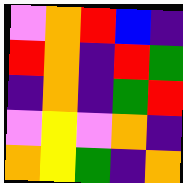[["violet", "orange", "red", "blue", "indigo"], ["red", "orange", "indigo", "red", "green"], ["indigo", "orange", "indigo", "green", "red"], ["violet", "yellow", "violet", "orange", "indigo"], ["orange", "yellow", "green", "indigo", "orange"]]